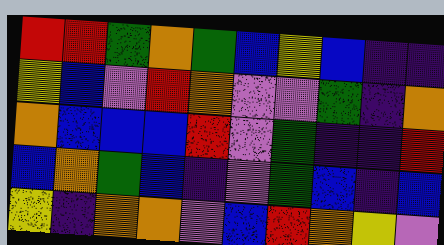[["red", "red", "green", "orange", "green", "blue", "yellow", "blue", "indigo", "indigo"], ["yellow", "blue", "violet", "red", "orange", "violet", "violet", "green", "indigo", "orange"], ["orange", "blue", "blue", "blue", "red", "violet", "green", "indigo", "indigo", "red"], ["blue", "orange", "green", "blue", "indigo", "violet", "green", "blue", "indigo", "blue"], ["yellow", "indigo", "orange", "orange", "violet", "blue", "red", "orange", "yellow", "violet"]]